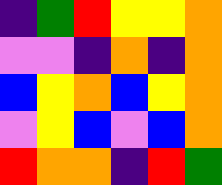[["indigo", "green", "red", "yellow", "yellow", "orange"], ["violet", "violet", "indigo", "orange", "indigo", "orange"], ["blue", "yellow", "orange", "blue", "yellow", "orange"], ["violet", "yellow", "blue", "violet", "blue", "orange"], ["red", "orange", "orange", "indigo", "red", "green"]]